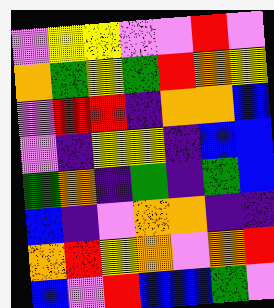[["violet", "yellow", "yellow", "violet", "violet", "red", "violet"], ["orange", "green", "yellow", "green", "red", "orange", "yellow"], ["violet", "red", "red", "indigo", "orange", "orange", "blue"], ["violet", "indigo", "yellow", "yellow", "indigo", "blue", "blue"], ["green", "orange", "indigo", "green", "indigo", "green", "blue"], ["blue", "indigo", "violet", "orange", "orange", "indigo", "indigo"], ["orange", "red", "yellow", "orange", "violet", "orange", "red"], ["blue", "violet", "red", "blue", "blue", "green", "violet"]]